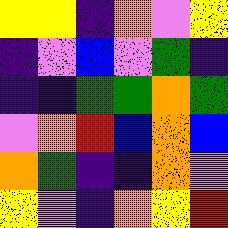[["yellow", "yellow", "indigo", "orange", "violet", "yellow"], ["indigo", "violet", "blue", "violet", "green", "indigo"], ["indigo", "indigo", "green", "green", "orange", "green"], ["violet", "orange", "red", "blue", "orange", "blue"], ["orange", "green", "indigo", "indigo", "orange", "violet"], ["yellow", "violet", "indigo", "orange", "yellow", "red"]]